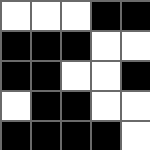[["white", "white", "white", "black", "black"], ["black", "black", "black", "white", "white"], ["black", "black", "white", "white", "black"], ["white", "black", "black", "white", "white"], ["black", "black", "black", "black", "white"]]